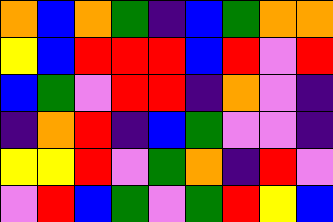[["orange", "blue", "orange", "green", "indigo", "blue", "green", "orange", "orange"], ["yellow", "blue", "red", "red", "red", "blue", "red", "violet", "red"], ["blue", "green", "violet", "red", "red", "indigo", "orange", "violet", "indigo"], ["indigo", "orange", "red", "indigo", "blue", "green", "violet", "violet", "indigo"], ["yellow", "yellow", "red", "violet", "green", "orange", "indigo", "red", "violet"], ["violet", "red", "blue", "green", "violet", "green", "red", "yellow", "blue"]]